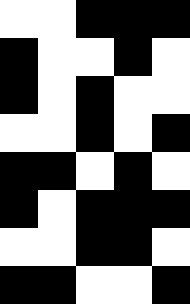[["white", "white", "black", "black", "black"], ["black", "white", "white", "black", "white"], ["black", "white", "black", "white", "white"], ["white", "white", "black", "white", "black"], ["black", "black", "white", "black", "white"], ["black", "white", "black", "black", "black"], ["white", "white", "black", "black", "white"], ["black", "black", "white", "white", "black"]]